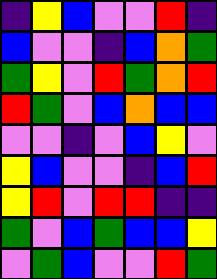[["indigo", "yellow", "blue", "violet", "violet", "red", "indigo"], ["blue", "violet", "violet", "indigo", "blue", "orange", "green"], ["green", "yellow", "violet", "red", "green", "orange", "red"], ["red", "green", "violet", "blue", "orange", "blue", "blue"], ["violet", "violet", "indigo", "violet", "blue", "yellow", "violet"], ["yellow", "blue", "violet", "violet", "indigo", "blue", "red"], ["yellow", "red", "violet", "red", "red", "indigo", "indigo"], ["green", "violet", "blue", "green", "blue", "blue", "yellow"], ["violet", "green", "blue", "violet", "violet", "red", "green"]]